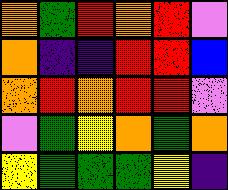[["orange", "green", "red", "orange", "red", "violet"], ["orange", "indigo", "indigo", "red", "red", "blue"], ["orange", "red", "orange", "red", "red", "violet"], ["violet", "green", "yellow", "orange", "green", "orange"], ["yellow", "green", "green", "green", "yellow", "indigo"]]